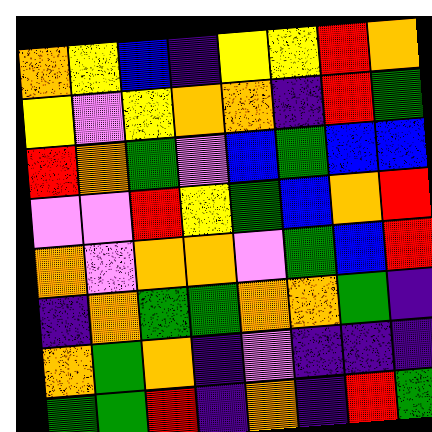[["orange", "yellow", "blue", "indigo", "yellow", "yellow", "red", "orange"], ["yellow", "violet", "yellow", "orange", "orange", "indigo", "red", "green"], ["red", "orange", "green", "violet", "blue", "green", "blue", "blue"], ["violet", "violet", "red", "yellow", "green", "blue", "orange", "red"], ["orange", "violet", "orange", "orange", "violet", "green", "blue", "red"], ["indigo", "orange", "green", "green", "orange", "orange", "green", "indigo"], ["orange", "green", "orange", "indigo", "violet", "indigo", "indigo", "indigo"], ["green", "green", "red", "indigo", "orange", "indigo", "red", "green"]]